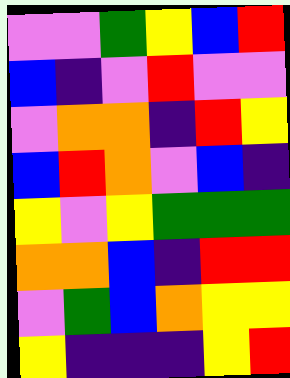[["violet", "violet", "green", "yellow", "blue", "red"], ["blue", "indigo", "violet", "red", "violet", "violet"], ["violet", "orange", "orange", "indigo", "red", "yellow"], ["blue", "red", "orange", "violet", "blue", "indigo"], ["yellow", "violet", "yellow", "green", "green", "green"], ["orange", "orange", "blue", "indigo", "red", "red"], ["violet", "green", "blue", "orange", "yellow", "yellow"], ["yellow", "indigo", "indigo", "indigo", "yellow", "red"]]